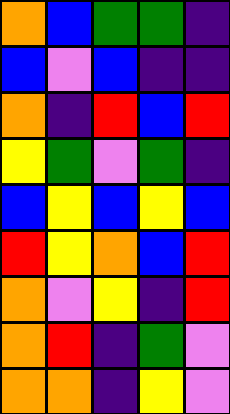[["orange", "blue", "green", "green", "indigo"], ["blue", "violet", "blue", "indigo", "indigo"], ["orange", "indigo", "red", "blue", "red"], ["yellow", "green", "violet", "green", "indigo"], ["blue", "yellow", "blue", "yellow", "blue"], ["red", "yellow", "orange", "blue", "red"], ["orange", "violet", "yellow", "indigo", "red"], ["orange", "red", "indigo", "green", "violet"], ["orange", "orange", "indigo", "yellow", "violet"]]